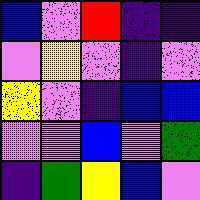[["blue", "violet", "red", "indigo", "indigo"], ["violet", "yellow", "violet", "indigo", "violet"], ["yellow", "violet", "indigo", "blue", "blue"], ["violet", "violet", "blue", "violet", "green"], ["indigo", "green", "yellow", "blue", "violet"]]